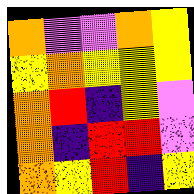[["orange", "violet", "violet", "orange", "yellow"], ["yellow", "orange", "yellow", "yellow", "yellow"], ["orange", "red", "indigo", "yellow", "violet"], ["orange", "indigo", "red", "red", "violet"], ["orange", "yellow", "red", "indigo", "yellow"]]